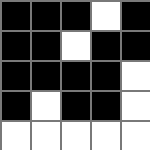[["black", "black", "black", "white", "black"], ["black", "black", "white", "black", "black"], ["black", "black", "black", "black", "white"], ["black", "white", "black", "black", "white"], ["white", "white", "white", "white", "white"]]